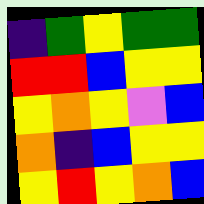[["indigo", "green", "yellow", "green", "green"], ["red", "red", "blue", "yellow", "yellow"], ["yellow", "orange", "yellow", "violet", "blue"], ["orange", "indigo", "blue", "yellow", "yellow"], ["yellow", "red", "yellow", "orange", "blue"]]